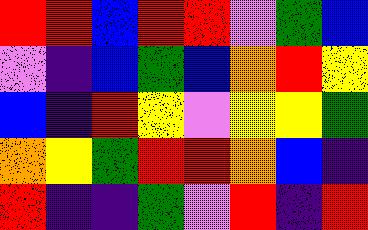[["red", "red", "blue", "red", "red", "violet", "green", "blue"], ["violet", "indigo", "blue", "green", "blue", "orange", "red", "yellow"], ["blue", "indigo", "red", "yellow", "violet", "yellow", "yellow", "green"], ["orange", "yellow", "green", "red", "red", "orange", "blue", "indigo"], ["red", "indigo", "indigo", "green", "violet", "red", "indigo", "red"]]